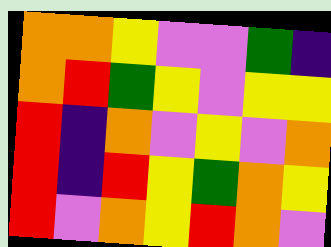[["orange", "orange", "yellow", "violet", "violet", "green", "indigo"], ["orange", "red", "green", "yellow", "violet", "yellow", "yellow"], ["red", "indigo", "orange", "violet", "yellow", "violet", "orange"], ["red", "indigo", "red", "yellow", "green", "orange", "yellow"], ["red", "violet", "orange", "yellow", "red", "orange", "violet"]]